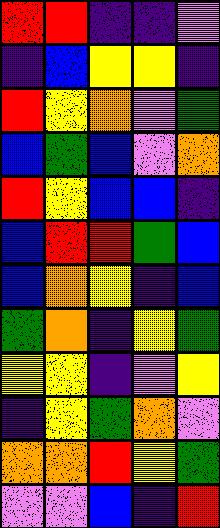[["red", "red", "indigo", "indigo", "violet"], ["indigo", "blue", "yellow", "yellow", "indigo"], ["red", "yellow", "orange", "violet", "green"], ["blue", "green", "blue", "violet", "orange"], ["red", "yellow", "blue", "blue", "indigo"], ["blue", "red", "red", "green", "blue"], ["blue", "orange", "yellow", "indigo", "blue"], ["green", "orange", "indigo", "yellow", "green"], ["yellow", "yellow", "indigo", "violet", "yellow"], ["indigo", "yellow", "green", "orange", "violet"], ["orange", "orange", "red", "yellow", "green"], ["violet", "violet", "blue", "indigo", "red"]]